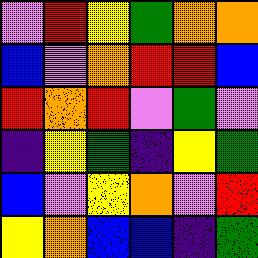[["violet", "red", "yellow", "green", "orange", "orange"], ["blue", "violet", "orange", "red", "red", "blue"], ["red", "orange", "red", "violet", "green", "violet"], ["indigo", "yellow", "green", "indigo", "yellow", "green"], ["blue", "violet", "yellow", "orange", "violet", "red"], ["yellow", "orange", "blue", "blue", "indigo", "green"]]